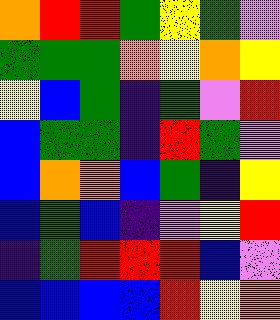[["orange", "red", "red", "green", "yellow", "green", "violet"], ["green", "green", "green", "orange", "yellow", "orange", "yellow"], ["yellow", "blue", "green", "indigo", "green", "violet", "red"], ["blue", "green", "green", "indigo", "red", "green", "violet"], ["blue", "orange", "orange", "blue", "green", "indigo", "yellow"], ["blue", "green", "blue", "indigo", "violet", "yellow", "red"], ["indigo", "green", "red", "red", "red", "blue", "violet"], ["blue", "blue", "blue", "blue", "red", "yellow", "orange"]]